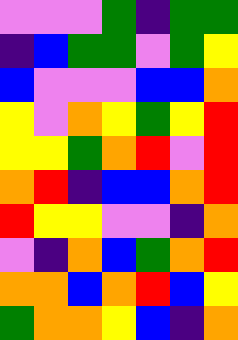[["violet", "violet", "violet", "green", "indigo", "green", "green"], ["indigo", "blue", "green", "green", "violet", "green", "yellow"], ["blue", "violet", "violet", "violet", "blue", "blue", "orange"], ["yellow", "violet", "orange", "yellow", "green", "yellow", "red"], ["yellow", "yellow", "green", "orange", "red", "violet", "red"], ["orange", "red", "indigo", "blue", "blue", "orange", "red"], ["red", "yellow", "yellow", "violet", "violet", "indigo", "orange"], ["violet", "indigo", "orange", "blue", "green", "orange", "red"], ["orange", "orange", "blue", "orange", "red", "blue", "yellow"], ["green", "orange", "orange", "yellow", "blue", "indigo", "orange"]]